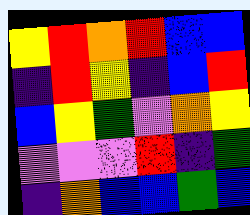[["yellow", "red", "orange", "red", "blue", "blue"], ["indigo", "red", "yellow", "indigo", "blue", "red"], ["blue", "yellow", "green", "violet", "orange", "yellow"], ["violet", "violet", "violet", "red", "indigo", "green"], ["indigo", "orange", "blue", "blue", "green", "blue"]]